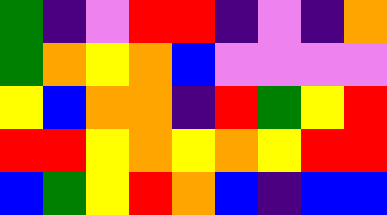[["green", "indigo", "violet", "red", "red", "indigo", "violet", "indigo", "orange"], ["green", "orange", "yellow", "orange", "blue", "violet", "violet", "violet", "violet"], ["yellow", "blue", "orange", "orange", "indigo", "red", "green", "yellow", "red"], ["red", "red", "yellow", "orange", "yellow", "orange", "yellow", "red", "red"], ["blue", "green", "yellow", "red", "orange", "blue", "indigo", "blue", "blue"]]